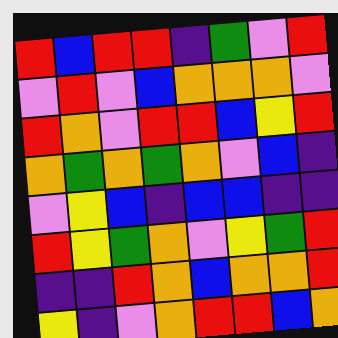[["red", "blue", "red", "red", "indigo", "green", "violet", "red"], ["violet", "red", "violet", "blue", "orange", "orange", "orange", "violet"], ["red", "orange", "violet", "red", "red", "blue", "yellow", "red"], ["orange", "green", "orange", "green", "orange", "violet", "blue", "indigo"], ["violet", "yellow", "blue", "indigo", "blue", "blue", "indigo", "indigo"], ["red", "yellow", "green", "orange", "violet", "yellow", "green", "red"], ["indigo", "indigo", "red", "orange", "blue", "orange", "orange", "red"], ["yellow", "indigo", "violet", "orange", "red", "red", "blue", "orange"]]